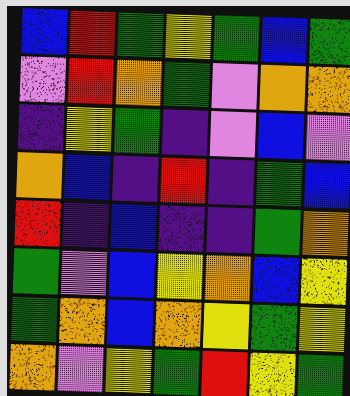[["blue", "red", "green", "yellow", "green", "blue", "green"], ["violet", "red", "orange", "green", "violet", "orange", "orange"], ["indigo", "yellow", "green", "indigo", "violet", "blue", "violet"], ["orange", "blue", "indigo", "red", "indigo", "green", "blue"], ["red", "indigo", "blue", "indigo", "indigo", "green", "orange"], ["green", "violet", "blue", "yellow", "orange", "blue", "yellow"], ["green", "orange", "blue", "orange", "yellow", "green", "yellow"], ["orange", "violet", "yellow", "green", "red", "yellow", "green"]]